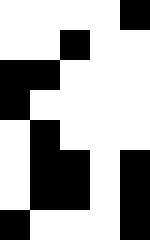[["white", "white", "white", "white", "black"], ["white", "white", "black", "white", "white"], ["black", "black", "white", "white", "white"], ["black", "white", "white", "white", "white"], ["white", "black", "white", "white", "white"], ["white", "black", "black", "white", "black"], ["white", "black", "black", "white", "black"], ["black", "white", "white", "white", "black"]]